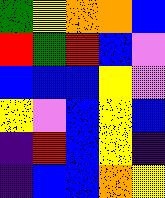[["green", "yellow", "orange", "orange", "blue"], ["red", "green", "red", "blue", "violet"], ["blue", "blue", "blue", "yellow", "violet"], ["yellow", "violet", "blue", "yellow", "blue"], ["indigo", "red", "blue", "yellow", "indigo"], ["indigo", "blue", "blue", "orange", "yellow"]]